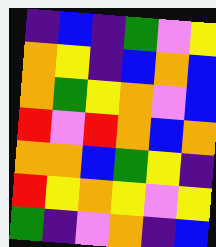[["indigo", "blue", "indigo", "green", "violet", "yellow"], ["orange", "yellow", "indigo", "blue", "orange", "blue"], ["orange", "green", "yellow", "orange", "violet", "blue"], ["red", "violet", "red", "orange", "blue", "orange"], ["orange", "orange", "blue", "green", "yellow", "indigo"], ["red", "yellow", "orange", "yellow", "violet", "yellow"], ["green", "indigo", "violet", "orange", "indigo", "blue"]]